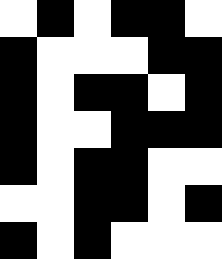[["white", "black", "white", "black", "black", "white"], ["black", "white", "white", "white", "black", "black"], ["black", "white", "black", "black", "white", "black"], ["black", "white", "white", "black", "black", "black"], ["black", "white", "black", "black", "white", "white"], ["white", "white", "black", "black", "white", "black"], ["black", "white", "black", "white", "white", "white"]]